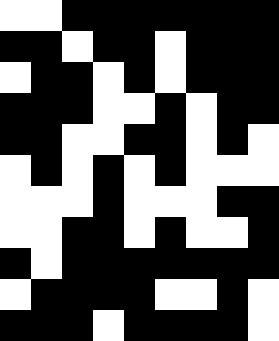[["white", "white", "black", "black", "black", "black", "black", "black", "black"], ["black", "black", "white", "black", "black", "white", "black", "black", "black"], ["white", "black", "black", "white", "black", "white", "black", "black", "black"], ["black", "black", "black", "white", "white", "black", "white", "black", "black"], ["black", "black", "white", "white", "black", "black", "white", "black", "white"], ["white", "black", "white", "black", "white", "black", "white", "white", "white"], ["white", "white", "white", "black", "white", "white", "white", "black", "black"], ["white", "white", "black", "black", "white", "black", "white", "white", "black"], ["black", "white", "black", "black", "black", "black", "black", "black", "black"], ["white", "black", "black", "black", "black", "white", "white", "black", "white"], ["black", "black", "black", "white", "black", "black", "black", "black", "white"]]